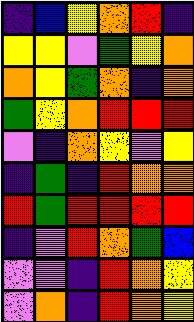[["indigo", "blue", "yellow", "orange", "red", "indigo"], ["yellow", "yellow", "violet", "green", "yellow", "orange"], ["orange", "yellow", "green", "orange", "indigo", "orange"], ["green", "yellow", "orange", "red", "red", "red"], ["violet", "indigo", "orange", "yellow", "violet", "yellow"], ["indigo", "green", "indigo", "red", "orange", "orange"], ["red", "green", "red", "red", "red", "red"], ["indigo", "violet", "red", "orange", "green", "blue"], ["violet", "violet", "indigo", "red", "orange", "yellow"], ["violet", "orange", "indigo", "red", "orange", "yellow"]]